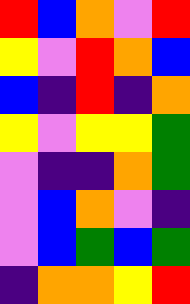[["red", "blue", "orange", "violet", "red"], ["yellow", "violet", "red", "orange", "blue"], ["blue", "indigo", "red", "indigo", "orange"], ["yellow", "violet", "yellow", "yellow", "green"], ["violet", "indigo", "indigo", "orange", "green"], ["violet", "blue", "orange", "violet", "indigo"], ["violet", "blue", "green", "blue", "green"], ["indigo", "orange", "orange", "yellow", "red"]]